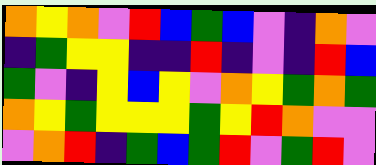[["orange", "yellow", "orange", "violet", "red", "blue", "green", "blue", "violet", "indigo", "orange", "violet"], ["indigo", "green", "yellow", "yellow", "indigo", "indigo", "red", "indigo", "violet", "indigo", "red", "blue"], ["green", "violet", "indigo", "yellow", "blue", "yellow", "violet", "orange", "yellow", "green", "orange", "green"], ["orange", "yellow", "green", "yellow", "yellow", "yellow", "green", "yellow", "red", "orange", "violet", "violet"], ["violet", "orange", "red", "indigo", "green", "blue", "green", "red", "violet", "green", "red", "violet"]]